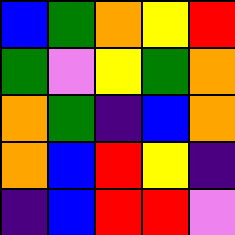[["blue", "green", "orange", "yellow", "red"], ["green", "violet", "yellow", "green", "orange"], ["orange", "green", "indigo", "blue", "orange"], ["orange", "blue", "red", "yellow", "indigo"], ["indigo", "blue", "red", "red", "violet"]]